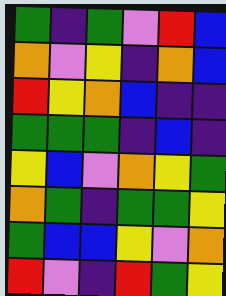[["green", "indigo", "green", "violet", "red", "blue"], ["orange", "violet", "yellow", "indigo", "orange", "blue"], ["red", "yellow", "orange", "blue", "indigo", "indigo"], ["green", "green", "green", "indigo", "blue", "indigo"], ["yellow", "blue", "violet", "orange", "yellow", "green"], ["orange", "green", "indigo", "green", "green", "yellow"], ["green", "blue", "blue", "yellow", "violet", "orange"], ["red", "violet", "indigo", "red", "green", "yellow"]]